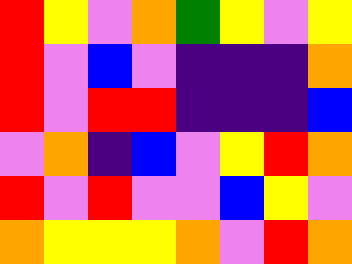[["red", "yellow", "violet", "orange", "green", "yellow", "violet", "yellow"], ["red", "violet", "blue", "violet", "indigo", "indigo", "indigo", "orange"], ["red", "violet", "red", "red", "indigo", "indigo", "indigo", "blue"], ["violet", "orange", "indigo", "blue", "violet", "yellow", "red", "orange"], ["red", "violet", "red", "violet", "violet", "blue", "yellow", "violet"], ["orange", "yellow", "yellow", "yellow", "orange", "violet", "red", "orange"]]